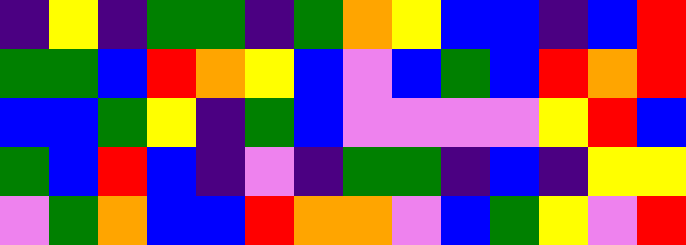[["indigo", "yellow", "indigo", "green", "green", "indigo", "green", "orange", "yellow", "blue", "blue", "indigo", "blue", "red"], ["green", "green", "blue", "red", "orange", "yellow", "blue", "violet", "blue", "green", "blue", "red", "orange", "red"], ["blue", "blue", "green", "yellow", "indigo", "green", "blue", "violet", "violet", "violet", "violet", "yellow", "red", "blue"], ["green", "blue", "red", "blue", "indigo", "violet", "indigo", "green", "green", "indigo", "blue", "indigo", "yellow", "yellow"], ["violet", "green", "orange", "blue", "blue", "red", "orange", "orange", "violet", "blue", "green", "yellow", "violet", "red"]]